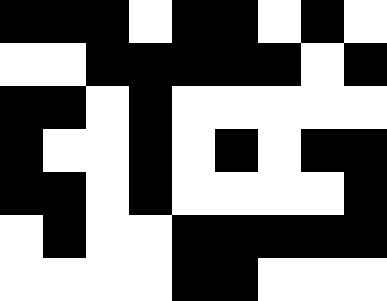[["black", "black", "black", "white", "black", "black", "white", "black", "white"], ["white", "white", "black", "black", "black", "black", "black", "white", "black"], ["black", "black", "white", "black", "white", "white", "white", "white", "white"], ["black", "white", "white", "black", "white", "black", "white", "black", "black"], ["black", "black", "white", "black", "white", "white", "white", "white", "black"], ["white", "black", "white", "white", "black", "black", "black", "black", "black"], ["white", "white", "white", "white", "black", "black", "white", "white", "white"]]